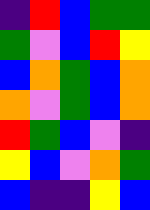[["indigo", "red", "blue", "green", "green"], ["green", "violet", "blue", "red", "yellow"], ["blue", "orange", "green", "blue", "orange"], ["orange", "violet", "green", "blue", "orange"], ["red", "green", "blue", "violet", "indigo"], ["yellow", "blue", "violet", "orange", "green"], ["blue", "indigo", "indigo", "yellow", "blue"]]